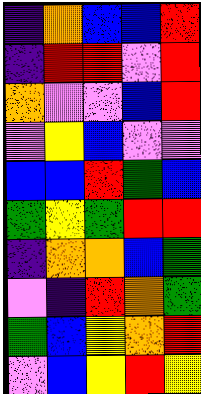[["indigo", "orange", "blue", "blue", "red"], ["indigo", "red", "red", "violet", "red"], ["orange", "violet", "violet", "blue", "red"], ["violet", "yellow", "blue", "violet", "violet"], ["blue", "blue", "red", "green", "blue"], ["green", "yellow", "green", "red", "red"], ["indigo", "orange", "orange", "blue", "green"], ["violet", "indigo", "red", "orange", "green"], ["green", "blue", "yellow", "orange", "red"], ["violet", "blue", "yellow", "red", "yellow"]]